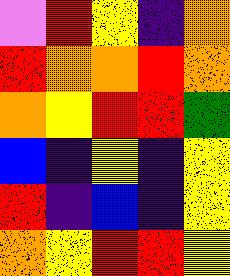[["violet", "red", "yellow", "indigo", "orange"], ["red", "orange", "orange", "red", "orange"], ["orange", "yellow", "red", "red", "green"], ["blue", "indigo", "yellow", "indigo", "yellow"], ["red", "indigo", "blue", "indigo", "yellow"], ["orange", "yellow", "red", "red", "yellow"]]